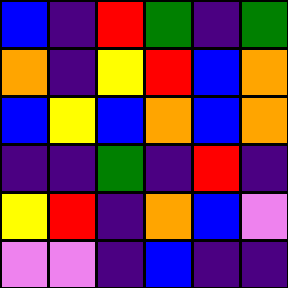[["blue", "indigo", "red", "green", "indigo", "green"], ["orange", "indigo", "yellow", "red", "blue", "orange"], ["blue", "yellow", "blue", "orange", "blue", "orange"], ["indigo", "indigo", "green", "indigo", "red", "indigo"], ["yellow", "red", "indigo", "orange", "blue", "violet"], ["violet", "violet", "indigo", "blue", "indigo", "indigo"]]